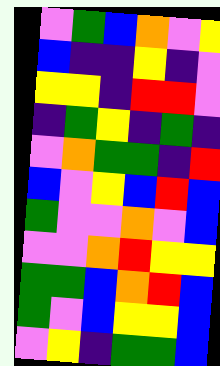[["violet", "green", "blue", "orange", "violet", "yellow"], ["blue", "indigo", "indigo", "yellow", "indigo", "violet"], ["yellow", "yellow", "indigo", "red", "red", "violet"], ["indigo", "green", "yellow", "indigo", "green", "indigo"], ["violet", "orange", "green", "green", "indigo", "red"], ["blue", "violet", "yellow", "blue", "red", "blue"], ["green", "violet", "violet", "orange", "violet", "blue"], ["violet", "violet", "orange", "red", "yellow", "yellow"], ["green", "green", "blue", "orange", "red", "blue"], ["green", "violet", "blue", "yellow", "yellow", "blue"], ["violet", "yellow", "indigo", "green", "green", "blue"]]